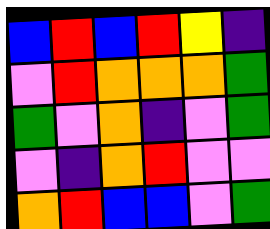[["blue", "red", "blue", "red", "yellow", "indigo"], ["violet", "red", "orange", "orange", "orange", "green"], ["green", "violet", "orange", "indigo", "violet", "green"], ["violet", "indigo", "orange", "red", "violet", "violet"], ["orange", "red", "blue", "blue", "violet", "green"]]